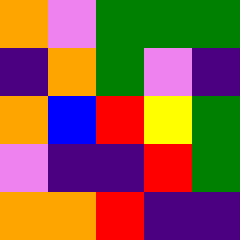[["orange", "violet", "green", "green", "green"], ["indigo", "orange", "green", "violet", "indigo"], ["orange", "blue", "red", "yellow", "green"], ["violet", "indigo", "indigo", "red", "green"], ["orange", "orange", "red", "indigo", "indigo"]]